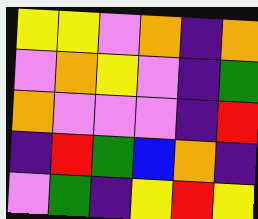[["yellow", "yellow", "violet", "orange", "indigo", "orange"], ["violet", "orange", "yellow", "violet", "indigo", "green"], ["orange", "violet", "violet", "violet", "indigo", "red"], ["indigo", "red", "green", "blue", "orange", "indigo"], ["violet", "green", "indigo", "yellow", "red", "yellow"]]